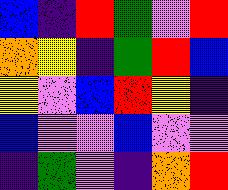[["blue", "indigo", "red", "green", "violet", "red"], ["orange", "yellow", "indigo", "green", "red", "blue"], ["yellow", "violet", "blue", "red", "yellow", "indigo"], ["blue", "violet", "violet", "blue", "violet", "violet"], ["indigo", "green", "violet", "indigo", "orange", "red"]]